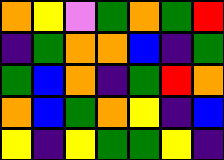[["orange", "yellow", "violet", "green", "orange", "green", "red"], ["indigo", "green", "orange", "orange", "blue", "indigo", "green"], ["green", "blue", "orange", "indigo", "green", "red", "orange"], ["orange", "blue", "green", "orange", "yellow", "indigo", "blue"], ["yellow", "indigo", "yellow", "green", "green", "yellow", "indigo"]]